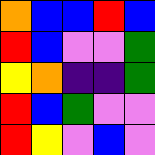[["orange", "blue", "blue", "red", "blue"], ["red", "blue", "violet", "violet", "green"], ["yellow", "orange", "indigo", "indigo", "green"], ["red", "blue", "green", "violet", "violet"], ["red", "yellow", "violet", "blue", "violet"]]